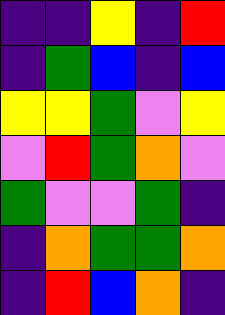[["indigo", "indigo", "yellow", "indigo", "red"], ["indigo", "green", "blue", "indigo", "blue"], ["yellow", "yellow", "green", "violet", "yellow"], ["violet", "red", "green", "orange", "violet"], ["green", "violet", "violet", "green", "indigo"], ["indigo", "orange", "green", "green", "orange"], ["indigo", "red", "blue", "orange", "indigo"]]